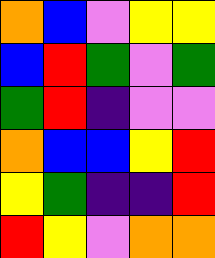[["orange", "blue", "violet", "yellow", "yellow"], ["blue", "red", "green", "violet", "green"], ["green", "red", "indigo", "violet", "violet"], ["orange", "blue", "blue", "yellow", "red"], ["yellow", "green", "indigo", "indigo", "red"], ["red", "yellow", "violet", "orange", "orange"]]